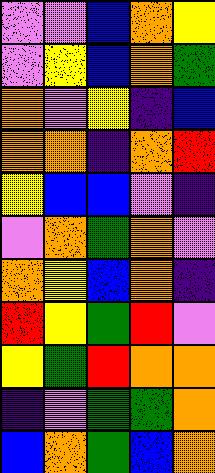[["violet", "violet", "blue", "orange", "yellow"], ["violet", "yellow", "blue", "orange", "green"], ["orange", "violet", "yellow", "indigo", "blue"], ["orange", "orange", "indigo", "orange", "red"], ["yellow", "blue", "blue", "violet", "indigo"], ["violet", "orange", "green", "orange", "violet"], ["orange", "yellow", "blue", "orange", "indigo"], ["red", "yellow", "green", "red", "violet"], ["yellow", "green", "red", "orange", "orange"], ["indigo", "violet", "green", "green", "orange"], ["blue", "orange", "green", "blue", "orange"]]